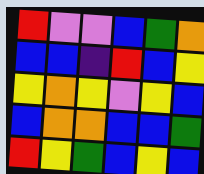[["red", "violet", "violet", "blue", "green", "orange"], ["blue", "blue", "indigo", "red", "blue", "yellow"], ["yellow", "orange", "yellow", "violet", "yellow", "blue"], ["blue", "orange", "orange", "blue", "blue", "green"], ["red", "yellow", "green", "blue", "yellow", "blue"]]